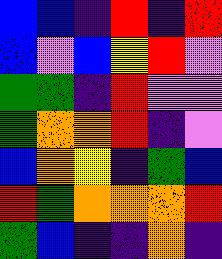[["blue", "blue", "indigo", "red", "indigo", "red"], ["blue", "violet", "blue", "yellow", "red", "violet"], ["green", "green", "indigo", "red", "violet", "violet"], ["green", "orange", "orange", "red", "indigo", "violet"], ["blue", "orange", "yellow", "indigo", "green", "blue"], ["red", "green", "orange", "orange", "orange", "red"], ["green", "blue", "indigo", "indigo", "orange", "indigo"]]